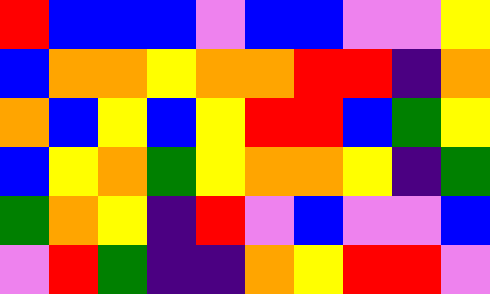[["red", "blue", "blue", "blue", "violet", "blue", "blue", "violet", "violet", "yellow"], ["blue", "orange", "orange", "yellow", "orange", "orange", "red", "red", "indigo", "orange"], ["orange", "blue", "yellow", "blue", "yellow", "red", "red", "blue", "green", "yellow"], ["blue", "yellow", "orange", "green", "yellow", "orange", "orange", "yellow", "indigo", "green"], ["green", "orange", "yellow", "indigo", "red", "violet", "blue", "violet", "violet", "blue"], ["violet", "red", "green", "indigo", "indigo", "orange", "yellow", "red", "red", "violet"]]